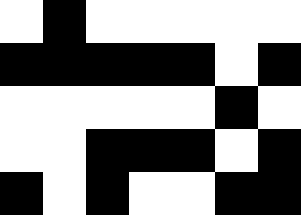[["white", "black", "white", "white", "white", "white", "white"], ["black", "black", "black", "black", "black", "white", "black"], ["white", "white", "white", "white", "white", "black", "white"], ["white", "white", "black", "black", "black", "white", "black"], ["black", "white", "black", "white", "white", "black", "black"]]